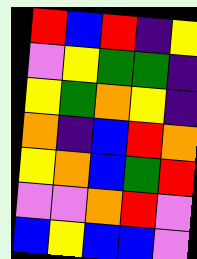[["red", "blue", "red", "indigo", "yellow"], ["violet", "yellow", "green", "green", "indigo"], ["yellow", "green", "orange", "yellow", "indigo"], ["orange", "indigo", "blue", "red", "orange"], ["yellow", "orange", "blue", "green", "red"], ["violet", "violet", "orange", "red", "violet"], ["blue", "yellow", "blue", "blue", "violet"]]